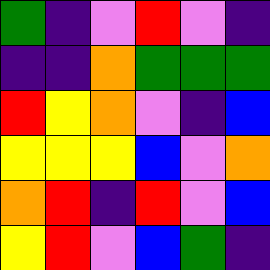[["green", "indigo", "violet", "red", "violet", "indigo"], ["indigo", "indigo", "orange", "green", "green", "green"], ["red", "yellow", "orange", "violet", "indigo", "blue"], ["yellow", "yellow", "yellow", "blue", "violet", "orange"], ["orange", "red", "indigo", "red", "violet", "blue"], ["yellow", "red", "violet", "blue", "green", "indigo"]]